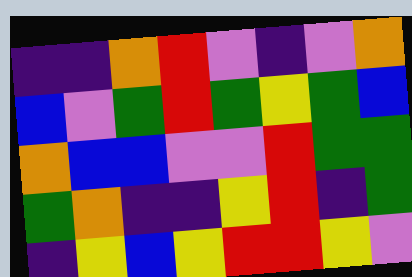[["indigo", "indigo", "orange", "red", "violet", "indigo", "violet", "orange"], ["blue", "violet", "green", "red", "green", "yellow", "green", "blue"], ["orange", "blue", "blue", "violet", "violet", "red", "green", "green"], ["green", "orange", "indigo", "indigo", "yellow", "red", "indigo", "green"], ["indigo", "yellow", "blue", "yellow", "red", "red", "yellow", "violet"]]